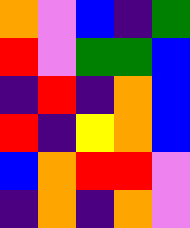[["orange", "violet", "blue", "indigo", "green"], ["red", "violet", "green", "green", "blue"], ["indigo", "red", "indigo", "orange", "blue"], ["red", "indigo", "yellow", "orange", "blue"], ["blue", "orange", "red", "red", "violet"], ["indigo", "orange", "indigo", "orange", "violet"]]